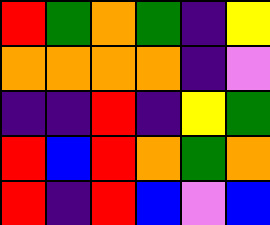[["red", "green", "orange", "green", "indigo", "yellow"], ["orange", "orange", "orange", "orange", "indigo", "violet"], ["indigo", "indigo", "red", "indigo", "yellow", "green"], ["red", "blue", "red", "orange", "green", "orange"], ["red", "indigo", "red", "blue", "violet", "blue"]]